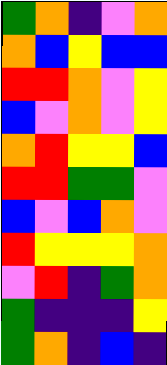[["green", "orange", "indigo", "violet", "orange"], ["orange", "blue", "yellow", "blue", "blue"], ["red", "red", "orange", "violet", "yellow"], ["blue", "violet", "orange", "violet", "yellow"], ["orange", "red", "yellow", "yellow", "blue"], ["red", "red", "green", "green", "violet"], ["blue", "violet", "blue", "orange", "violet"], ["red", "yellow", "yellow", "yellow", "orange"], ["violet", "red", "indigo", "green", "orange"], ["green", "indigo", "indigo", "indigo", "yellow"], ["green", "orange", "indigo", "blue", "indigo"]]